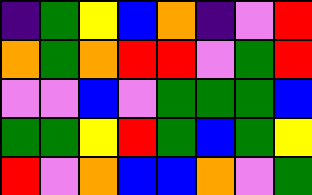[["indigo", "green", "yellow", "blue", "orange", "indigo", "violet", "red"], ["orange", "green", "orange", "red", "red", "violet", "green", "red"], ["violet", "violet", "blue", "violet", "green", "green", "green", "blue"], ["green", "green", "yellow", "red", "green", "blue", "green", "yellow"], ["red", "violet", "orange", "blue", "blue", "orange", "violet", "green"]]